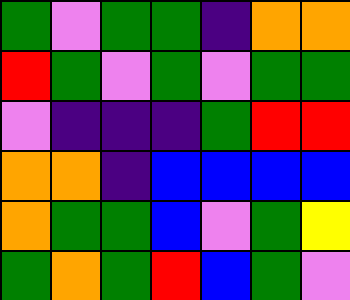[["green", "violet", "green", "green", "indigo", "orange", "orange"], ["red", "green", "violet", "green", "violet", "green", "green"], ["violet", "indigo", "indigo", "indigo", "green", "red", "red"], ["orange", "orange", "indigo", "blue", "blue", "blue", "blue"], ["orange", "green", "green", "blue", "violet", "green", "yellow"], ["green", "orange", "green", "red", "blue", "green", "violet"]]